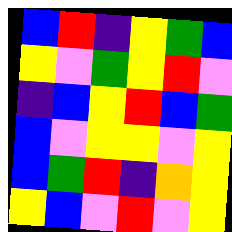[["blue", "red", "indigo", "yellow", "green", "blue"], ["yellow", "violet", "green", "yellow", "red", "violet"], ["indigo", "blue", "yellow", "red", "blue", "green"], ["blue", "violet", "yellow", "yellow", "violet", "yellow"], ["blue", "green", "red", "indigo", "orange", "yellow"], ["yellow", "blue", "violet", "red", "violet", "yellow"]]